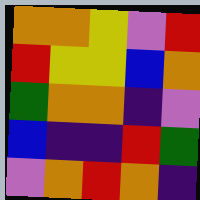[["orange", "orange", "yellow", "violet", "red"], ["red", "yellow", "yellow", "blue", "orange"], ["green", "orange", "orange", "indigo", "violet"], ["blue", "indigo", "indigo", "red", "green"], ["violet", "orange", "red", "orange", "indigo"]]